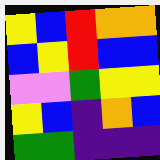[["yellow", "blue", "red", "orange", "orange"], ["blue", "yellow", "red", "blue", "blue"], ["violet", "violet", "green", "yellow", "yellow"], ["yellow", "blue", "indigo", "orange", "blue"], ["green", "green", "indigo", "indigo", "indigo"]]